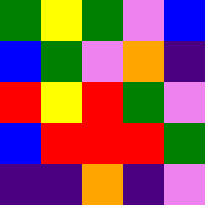[["green", "yellow", "green", "violet", "blue"], ["blue", "green", "violet", "orange", "indigo"], ["red", "yellow", "red", "green", "violet"], ["blue", "red", "red", "red", "green"], ["indigo", "indigo", "orange", "indigo", "violet"]]